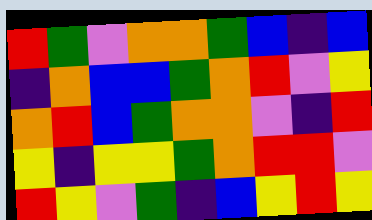[["red", "green", "violet", "orange", "orange", "green", "blue", "indigo", "blue"], ["indigo", "orange", "blue", "blue", "green", "orange", "red", "violet", "yellow"], ["orange", "red", "blue", "green", "orange", "orange", "violet", "indigo", "red"], ["yellow", "indigo", "yellow", "yellow", "green", "orange", "red", "red", "violet"], ["red", "yellow", "violet", "green", "indigo", "blue", "yellow", "red", "yellow"]]